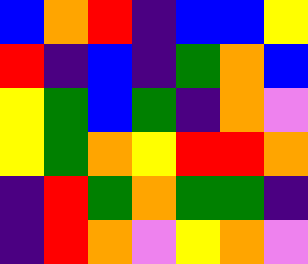[["blue", "orange", "red", "indigo", "blue", "blue", "yellow"], ["red", "indigo", "blue", "indigo", "green", "orange", "blue"], ["yellow", "green", "blue", "green", "indigo", "orange", "violet"], ["yellow", "green", "orange", "yellow", "red", "red", "orange"], ["indigo", "red", "green", "orange", "green", "green", "indigo"], ["indigo", "red", "orange", "violet", "yellow", "orange", "violet"]]